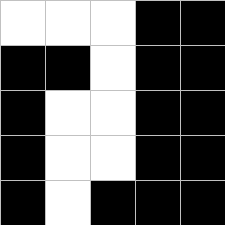[["white", "white", "white", "black", "black"], ["black", "black", "white", "black", "black"], ["black", "white", "white", "black", "black"], ["black", "white", "white", "black", "black"], ["black", "white", "black", "black", "black"]]